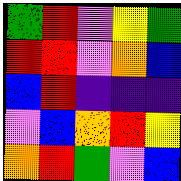[["green", "red", "violet", "yellow", "green"], ["red", "red", "violet", "orange", "blue"], ["blue", "red", "indigo", "indigo", "indigo"], ["violet", "blue", "orange", "red", "yellow"], ["orange", "red", "green", "violet", "blue"]]